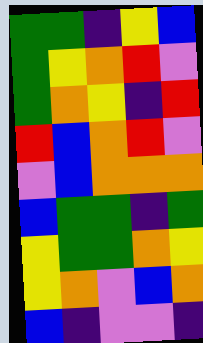[["green", "green", "indigo", "yellow", "blue"], ["green", "yellow", "orange", "red", "violet"], ["green", "orange", "yellow", "indigo", "red"], ["red", "blue", "orange", "red", "violet"], ["violet", "blue", "orange", "orange", "orange"], ["blue", "green", "green", "indigo", "green"], ["yellow", "green", "green", "orange", "yellow"], ["yellow", "orange", "violet", "blue", "orange"], ["blue", "indigo", "violet", "violet", "indigo"]]